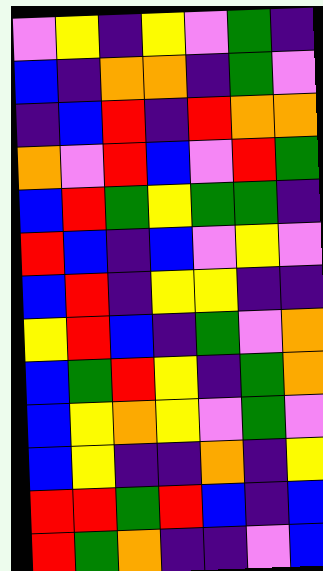[["violet", "yellow", "indigo", "yellow", "violet", "green", "indigo"], ["blue", "indigo", "orange", "orange", "indigo", "green", "violet"], ["indigo", "blue", "red", "indigo", "red", "orange", "orange"], ["orange", "violet", "red", "blue", "violet", "red", "green"], ["blue", "red", "green", "yellow", "green", "green", "indigo"], ["red", "blue", "indigo", "blue", "violet", "yellow", "violet"], ["blue", "red", "indigo", "yellow", "yellow", "indigo", "indigo"], ["yellow", "red", "blue", "indigo", "green", "violet", "orange"], ["blue", "green", "red", "yellow", "indigo", "green", "orange"], ["blue", "yellow", "orange", "yellow", "violet", "green", "violet"], ["blue", "yellow", "indigo", "indigo", "orange", "indigo", "yellow"], ["red", "red", "green", "red", "blue", "indigo", "blue"], ["red", "green", "orange", "indigo", "indigo", "violet", "blue"]]